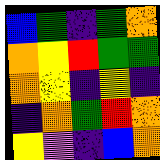[["blue", "green", "indigo", "green", "orange"], ["orange", "yellow", "red", "green", "green"], ["orange", "yellow", "indigo", "yellow", "indigo"], ["indigo", "orange", "green", "red", "orange"], ["yellow", "violet", "indigo", "blue", "orange"]]